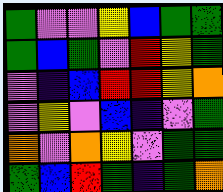[["green", "violet", "violet", "yellow", "blue", "green", "green"], ["green", "blue", "green", "violet", "red", "yellow", "green"], ["violet", "indigo", "blue", "red", "red", "yellow", "orange"], ["violet", "yellow", "violet", "blue", "indigo", "violet", "green"], ["orange", "violet", "orange", "yellow", "violet", "green", "green"], ["green", "blue", "red", "green", "indigo", "green", "orange"]]